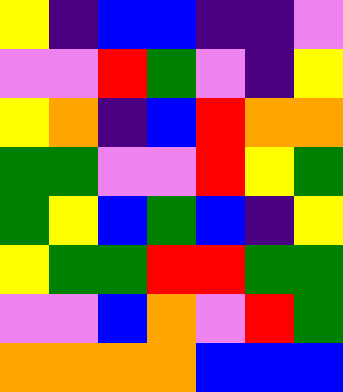[["yellow", "indigo", "blue", "blue", "indigo", "indigo", "violet"], ["violet", "violet", "red", "green", "violet", "indigo", "yellow"], ["yellow", "orange", "indigo", "blue", "red", "orange", "orange"], ["green", "green", "violet", "violet", "red", "yellow", "green"], ["green", "yellow", "blue", "green", "blue", "indigo", "yellow"], ["yellow", "green", "green", "red", "red", "green", "green"], ["violet", "violet", "blue", "orange", "violet", "red", "green"], ["orange", "orange", "orange", "orange", "blue", "blue", "blue"]]